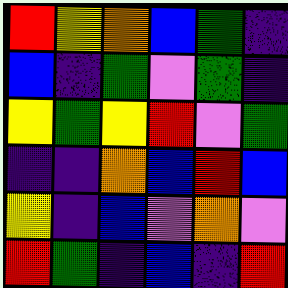[["red", "yellow", "orange", "blue", "green", "indigo"], ["blue", "indigo", "green", "violet", "green", "indigo"], ["yellow", "green", "yellow", "red", "violet", "green"], ["indigo", "indigo", "orange", "blue", "red", "blue"], ["yellow", "indigo", "blue", "violet", "orange", "violet"], ["red", "green", "indigo", "blue", "indigo", "red"]]